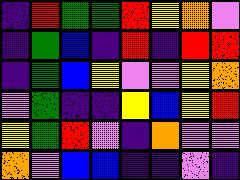[["indigo", "red", "green", "green", "red", "yellow", "orange", "violet"], ["indigo", "green", "blue", "indigo", "red", "indigo", "red", "red"], ["indigo", "green", "blue", "yellow", "violet", "violet", "yellow", "orange"], ["violet", "green", "indigo", "indigo", "yellow", "blue", "yellow", "red"], ["yellow", "green", "red", "violet", "indigo", "orange", "violet", "violet"], ["orange", "violet", "blue", "blue", "indigo", "indigo", "violet", "indigo"]]